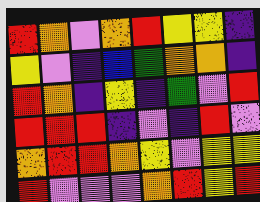[["red", "orange", "violet", "orange", "red", "yellow", "yellow", "indigo"], ["yellow", "violet", "indigo", "blue", "green", "orange", "orange", "indigo"], ["red", "orange", "indigo", "yellow", "indigo", "green", "violet", "red"], ["red", "red", "red", "indigo", "violet", "indigo", "red", "violet"], ["orange", "red", "red", "orange", "yellow", "violet", "yellow", "yellow"], ["red", "violet", "violet", "violet", "orange", "red", "yellow", "red"]]